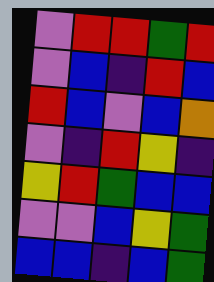[["violet", "red", "red", "green", "red"], ["violet", "blue", "indigo", "red", "blue"], ["red", "blue", "violet", "blue", "orange"], ["violet", "indigo", "red", "yellow", "indigo"], ["yellow", "red", "green", "blue", "blue"], ["violet", "violet", "blue", "yellow", "green"], ["blue", "blue", "indigo", "blue", "green"]]